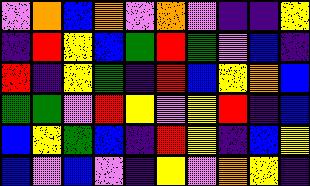[["violet", "orange", "blue", "orange", "violet", "orange", "violet", "indigo", "indigo", "yellow"], ["indigo", "red", "yellow", "blue", "green", "red", "green", "violet", "blue", "indigo"], ["red", "indigo", "yellow", "green", "indigo", "red", "blue", "yellow", "orange", "blue"], ["green", "green", "violet", "red", "yellow", "violet", "yellow", "red", "indigo", "blue"], ["blue", "yellow", "green", "blue", "indigo", "red", "yellow", "indigo", "blue", "yellow"], ["blue", "violet", "blue", "violet", "indigo", "yellow", "violet", "orange", "yellow", "indigo"]]